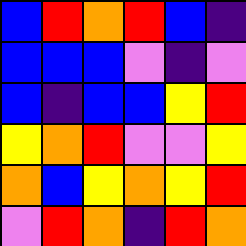[["blue", "red", "orange", "red", "blue", "indigo"], ["blue", "blue", "blue", "violet", "indigo", "violet"], ["blue", "indigo", "blue", "blue", "yellow", "red"], ["yellow", "orange", "red", "violet", "violet", "yellow"], ["orange", "blue", "yellow", "orange", "yellow", "red"], ["violet", "red", "orange", "indigo", "red", "orange"]]